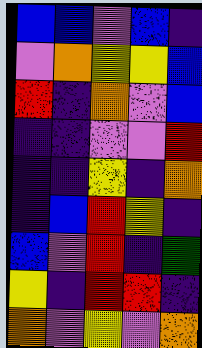[["blue", "blue", "violet", "blue", "indigo"], ["violet", "orange", "yellow", "yellow", "blue"], ["red", "indigo", "orange", "violet", "blue"], ["indigo", "indigo", "violet", "violet", "red"], ["indigo", "indigo", "yellow", "indigo", "orange"], ["indigo", "blue", "red", "yellow", "indigo"], ["blue", "violet", "red", "indigo", "green"], ["yellow", "indigo", "red", "red", "indigo"], ["orange", "violet", "yellow", "violet", "orange"]]